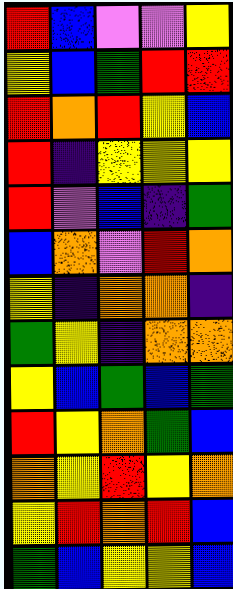[["red", "blue", "violet", "violet", "yellow"], ["yellow", "blue", "green", "red", "red"], ["red", "orange", "red", "yellow", "blue"], ["red", "indigo", "yellow", "yellow", "yellow"], ["red", "violet", "blue", "indigo", "green"], ["blue", "orange", "violet", "red", "orange"], ["yellow", "indigo", "orange", "orange", "indigo"], ["green", "yellow", "indigo", "orange", "orange"], ["yellow", "blue", "green", "blue", "green"], ["red", "yellow", "orange", "green", "blue"], ["orange", "yellow", "red", "yellow", "orange"], ["yellow", "red", "orange", "red", "blue"], ["green", "blue", "yellow", "yellow", "blue"]]